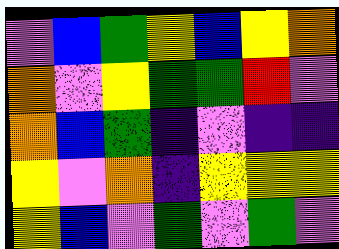[["violet", "blue", "green", "yellow", "blue", "yellow", "orange"], ["orange", "violet", "yellow", "green", "green", "red", "violet"], ["orange", "blue", "green", "indigo", "violet", "indigo", "indigo"], ["yellow", "violet", "orange", "indigo", "yellow", "yellow", "yellow"], ["yellow", "blue", "violet", "green", "violet", "green", "violet"]]